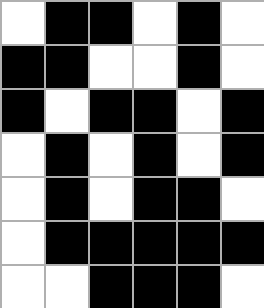[["white", "black", "black", "white", "black", "white"], ["black", "black", "white", "white", "black", "white"], ["black", "white", "black", "black", "white", "black"], ["white", "black", "white", "black", "white", "black"], ["white", "black", "white", "black", "black", "white"], ["white", "black", "black", "black", "black", "black"], ["white", "white", "black", "black", "black", "white"]]